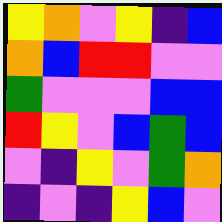[["yellow", "orange", "violet", "yellow", "indigo", "blue"], ["orange", "blue", "red", "red", "violet", "violet"], ["green", "violet", "violet", "violet", "blue", "blue"], ["red", "yellow", "violet", "blue", "green", "blue"], ["violet", "indigo", "yellow", "violet", "green", "orange"], ["indigo", "violet", "indigo", "yellow", "blue", "violet"]]